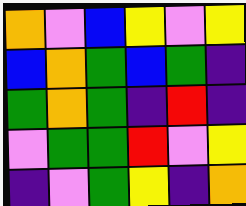[["orange", "violet", "blue", "yellow", "violet", "yellow"], ["blue", "orange", "green", "blue", "green", "indigo"], ["green", "orange", "green", "indigo", "red", "indigo"], ["violet", "green", "green", "red", "violet", "yellow"], ["indigo", "violet", "green", "yellow", "indigo", "orange"]]